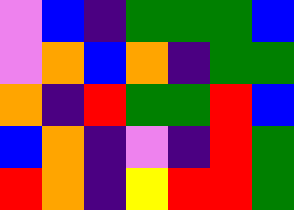[["violet", "blue", "indigo", "green", "green", "green", "blue"], ["violet", "orange", "blue", "orange", "indigo", "green", "green"], ["orange", "indigo", "red", "green", "green", "red", "blue"], ["blue", "orange", "indigo", "violet", "indigo", "red", "green"], ["red", "orange", "indigo", "yellow", "red", "red", "green"]]